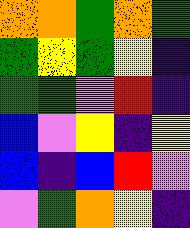[["orange", "orange", "green", "orange", "green"], ["green", "yellow", "green", "yellow", "indigo"], ["green", "green", "violet", "red", "indigo"], ["blue", "violet", "yellow", "indigo", "yellow"], ["blue", "indigo", "blue", "red", "violet"], ["violet", "green", "orange", "yellow", "indigo"]]